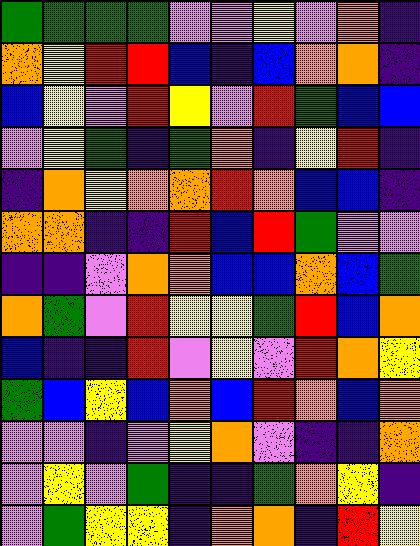[["green", "green", "green", "green", "violet", "violet", "yellow", "violet", "orange", "indigo"], ["orange", "yellow", "red", "red", "blue", "indigo", "blue", "orange", "orange", "indigo"], ["blue", "yellow", "violet", "red", "yellow", "violet", "red", "green", "blue", "blue"], ["violet", "yellow", "green", "indigo", "green", "orange", "indigo", "yellow", "red", "indigo"], ["indigo", "orange", "yellow", "orange", "orange", "red", "orange", "blue", "blue", "indigo"], ["orange", "orange", "indigo", "indigo", "red", "blue", "red", "green", "violet", "violet"], ["indigo", "indigo", "violet", "orange", "orange", "blue", "blue", "orange", "blue", "green"], ["orange", "green", "violet", "red", "yellow", "yellow", "green", "red", "blue", "orange"], ["blue", "indigo", "indigo", "red", "violet", "yellow", "violet", "red", "orange", "yellow"], ["green", "blue", "yellow", "blue", "orange", "blue", "red", "orange", "blue", "orange"], ["violet", "violet", "indigo", "violet", "yellow", "orange", "violet", "indigo", "indigo", "orange"], ["violet", "yellow", "violet", "green", "indigo", "indigo", "green", "orange", "yellow", "indigo"], ["violet", "green", "yellow", "yellow", "indigo", "orange", "orange", "indigo", "red", "yellow"]]